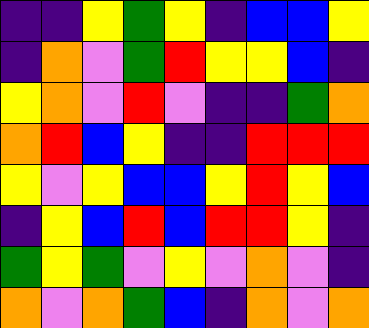[["indigo", "indigo", "yellow", "green", "yellow", "indigo", "blue", "blue", "yellow"], ["indigo", "orange", "violet", "green", "red", "yellow", "yellow", "blue", "indigo"], ["yellow", "orange", "violet", "red", "violet", "indigo", "indigo", "green", "orange"], ["orange", "red", "blue", "yellow", "indigo", "indigo", "red", "red", "red"], ["yellow", "violet", "yellow", "blue", "blue", "yellow", "red", "yellow", "blue"], ["indigo", "yellow", "blue", "red", "blue", "red", "red", "yellow", "indigo"], ["green", "yellow", "green", "violet", "yellow", "violet", "orange", "violet", "indigo"], ["orange", "violet", "orange", "green", "blue", "indigo", "orange", "violet", "orange"]]